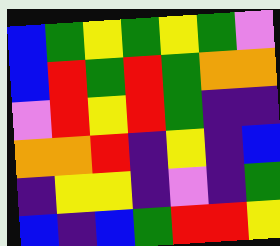[["blue", "green", "yellow", "green", "yellow", "green", "violet"], ["blue", "red", "green", "red", "green", "orange", "orange"], ["violet", "red", "yellow", "red", "green", "indigo", "indigo"], ["orange", "orange", "red", "indigo", "yellow", "indigo", "blue"], ["indigo", "yellow", "yellow", "indigo", "violet", "indigo", "green"], ["blue", "indigo", "blue", "green", "red", "red", "yellow"]]